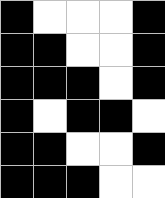[["black", "white", "white", "white", "black"], ["black", "black", "white", "white", "black"], ["black", "black", "black", "white", "black"], ["black", "white", "black", "black", "white"], ["black", "black", "white", "white", "black"], ["black", "black", "black", "white", "white"]]